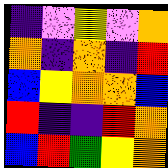[["indigo", "violet", "yellow", "violet", "orange"], ["orange", "indigo", "orange", "indigo", "red"], ["blue", "yellow", "orange", "orange", "blue"], ["red", "indigo", "indigo", "red", "orange"], ["blue", "red", "green", "yellow", "orange"]]